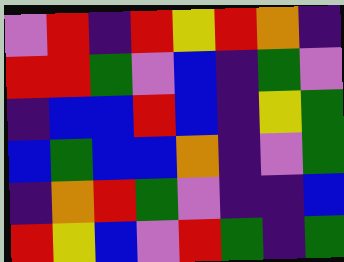[["violet", "red", "indigo", "red", "yellow", "red", "orange", "indigo"], ["red", "red", "green", "violet", "blue", "indigo", "green", "violet"], ["indigo", "blue", "blue", "red", "blue", "indigo", "yellow", "green"], ["blue", "green", "blue", "blue", "orange", "indigo", "violet", "green"], ["indigo", "orange", "red", "green", "violet", "indigo", "indigo", "blue"], ["red", "yellow", "blue", "violet", "red", "green", "indigo", "green"]]